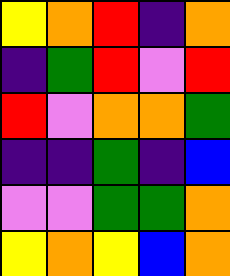[["yellow", "orange", "red", "indigo", "orange"], ["indigo", "green", "red", "violet", "red"], ["red", "violet", "orange", "orange", "green"], ["indigo", "indigo", "green", "indigo", "blue"], ["violet", "violet", "green", "green", "orange"], ["yellow", "orange", "yellow", "blue", "orange"]]